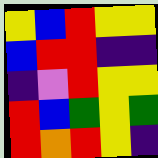[["yellow", "blue", "red", "yellow", "yellow"], ["blue", "red", "red", "indigo", "indigo"], ["indigo", "violet", "red", "yellow", "yellow"], ["red", "blue", "green", "yellow", "green"], ["red", "orange", "red", "yellow", "indigo"]]